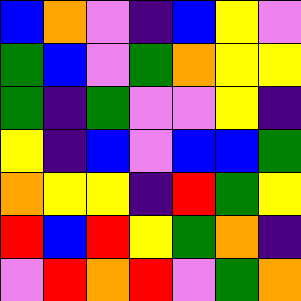[["blue", "orange", "violet", "indigo", "blue", "yellow", "violet"], ["green", "blue", "violet", "green", "orange", "yellow", "yellow"], ["green", "indigo", "green", "violet", "violet", "yellow", "indigo"], ["yellow", "indigo", "blue", "violet", "blue", "blue", "green"], ["orange", "yellow", "yellow", "indigo", "red", "green", "yellow"], ["red", "blue", "red", "yellow", "green", "orange", "indigo"], ["violet", "red", "orange", "red", "violet", "green", "orange"]]